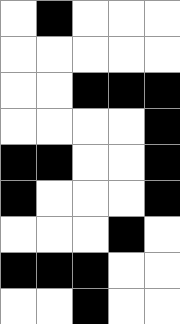[["white", "black", "white", "white", "white"], ["white", "white", "white", "white", "white"], ["white", "white", "black", "black", "black"], ["white", "white", "white", "white", "black"], ["black", "black", "white", "white", "black"], ["black", "white", "white", "white", "black"], ["white", "white", "white", "black", "white"], ["black", "black", "black", "white", "white"], ["white", "white", "black", "white", "white"]]